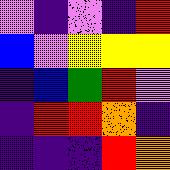[["violet", "indigo", "violet", "indigo", "red"], ["blue", "violet", "yellow", "yellow", "yellow"], ["indigo", "blue", "green", "red", "violet"], ["indigo", "red", "red", "orange", "indigo"], ["indigo", "indigo", "indigo", "red", "orange"]]